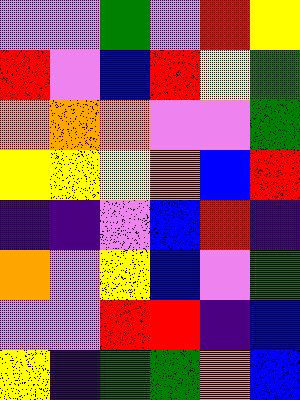[["violet", "violet", "green", "violet", "red", "yellow"], ["red", "violet", "blue", "red", "yellow", "green"], ["orange", "orange", "orange", "violet", "violet", "green"], ["yellow", "yellow", "yellow", "orange", "blue", "red"], ["indigo", "indigo", "violet", "blue", "red", "indigo"], ["orange", "violet", "yellow", "blue", "violet", "green"], ["violet", "violet", "red", "red", "indigo", "blue"], ["yellow", "indigo", "green", "green", "orange", "blue"]]